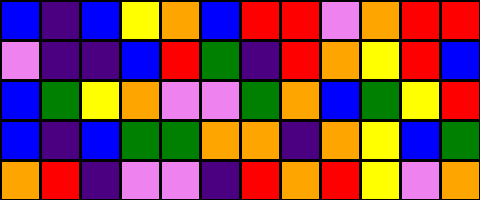[["blue", "indigo", "blue", "yellow", "orange", "blue", "red", "red", "violet", "orange", "red", "red"], ["violet", "indigo", "indigo", "blue", "red", "green", "indigo", "red", "orange", "yellow", "red", "blue"], ["blue", "green", "yellow", "orange", "violet", "violet", "green", "orange", "blue", "green", "yellow", "red"], ["blue", "indigo", "blue", "green", "green", "orange", "orange", "indigo", "orange", "yellow", "blue", "green"], ["orange", "red", "indigo", "violet", "violet", "indigo", "red", "orange", "red", "yellow", "violet", "orange"]]